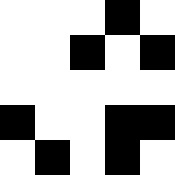[["white", "white", "white", "black", "white"], ["white", "white", "black", "white", "black"], ["white", "white", "white", "white", "white"], ["black", "white", "white", "black", "black"], ["white", "black", "white", "black", "white"]]